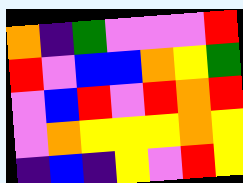[["orange", "indigo", "green", "violet", "violet", "violet", "red"], ["red", "violet", "blue", "blue", "orange", "yellow", "green"], ["violet", "blue", "red", "violet", "red", "orange", "red"], ["violet", "orange", "yellow", "yellow", "yellow", "orange", "yellow"], ["indigo", "blue", "indigo", "yellow", "violet", "red", "yellow"]]